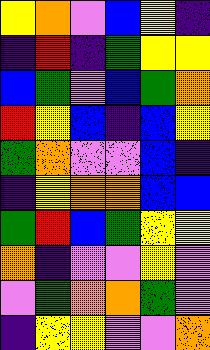[["yellow", "orange", "violet", "blue", "yellow", "indigo"], ["indigo", "red", "indigo", "green", "yellow", "yellow"], ["blue", "green", "violet", "blue", "green", "orange"], ["red", "yellow", "blue", "indigo", "blue", "yellow"], ["green", "orange", "violet", "violet", "blue", "indigo"], ["indigo", "yellow", "orange", "orange", "blue", "blue"], ["green", "red", "blue", "green", "yellow", "yellow"], ["orange", "indigo", "violet", "violet", "yellow", "violet"], ["violet", "green", "orange", "orange", "green", "violet"], ["indigo", "yellow", "yellow", "violet", "violet", "orange"]]